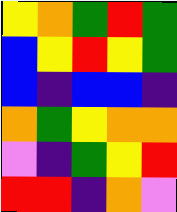[["yellow", "orange", "green", "red", "green"], ["blue", "yellow", "red", "yellow", "green"], ["blue", "indigo", "blue", "blue", "indigo"], ["orange", "green", "yellow", "orange", "orange"], ["violet", "indigo", "green", "yellow", "red"], ["red", "red", "indigo", "orange", "violet"]]